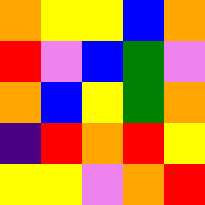[["orange", "yellow", "yellow", "blue", "orange"], ["red", "violet", "blue", "green", "violet"], ["orange", "blue", "yellow", "green", "orange"], ["indigo", "red", "orange", "red", "yellow"], ["yellow", "yellow", "violet", "orange", "red"]]